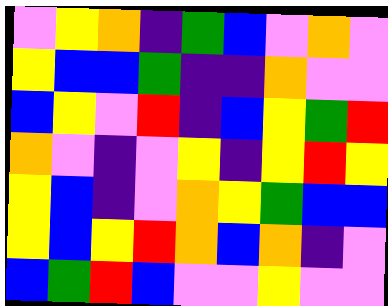[["violet", "yellow", "orange", "indigo", "green", "blue", "violet", "orange", "violet"], ["yellow", "blue", "blue", "green", "indigo", "indigo", "orange", "violet", "violet"], ["blue", "yellow", "violet", "red", "indigo", "blue", "yellow", "green", "red"], ["orange", "violet", "indigo", "violet", "yellow", "indigo", "yellow", "red", "yellow"], ["yellow", "blue", "indigo", "violet", "orange", "yellow", "green", "blue", "blue"], ["yellow", "blue", "yellow", "red", "orange", "blue", "orange", "indigo", "violet"], ["blue", "green", "red", "blue", "violet", "violet", "yellow", "violet", "violet"]]